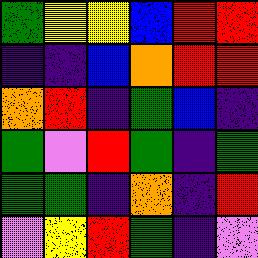[["green", "yellow", "yellow", "blue", "red", "red"], ["indigo", "indigo", "blue", "orange", "red", "red"], ["orange", "red", "indigo", "green", "blue", "indigo"], ["green", "violet", "red", "green", "indigo", "green"], ["green", "green", "indigo", "orange", "indigo", "red"], ["violet", "yellow", "red", "green", "indigo", "violet"]]